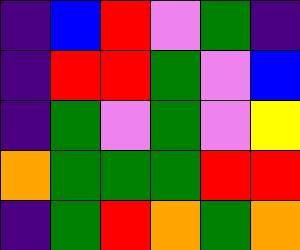[["indigo", "blue", "red", "violet", "green", "indigo"], ["indigo", "red", "red", "green", "violet", "blue"], ["indigo", "green", "violet", "green", "violet", "yellow"], ["orange", "green", "green", "green", "red", "red"], ["indigo", "green", "red", "orange", "green", "orange"]]